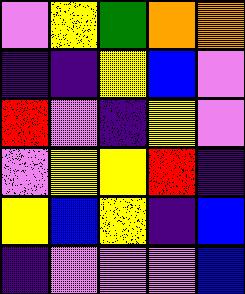[["violet", "yellow", "green", "orange", "orange"], ["indigo", "indigo", "yellow", "blue", "violet"], ["red", "violet", "indigo", "yellow", "violet"], ["violet", "yellow", "yellow", "red", "indigo"], ["yellow", "blue", "yellow", "indigo", "blue"], ["indigo", "violet", "violet", "violet", "blue"]]